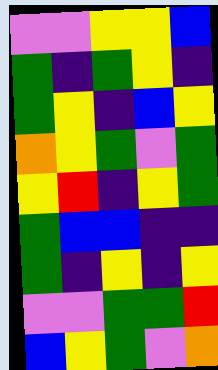[["violet", "violet", "yellow", "yellow", "blue"], ["green", "indigo", "green", "yellow", "indigo"], ["green", "yellow", "indigo", "blue", "yellow"], ["orange", "yellow", "green", "violet", "green"], ["yellow", "red", "indigo", "yellow", "green"], ["green", "blue", "blue", "indigo", "indigo"], ["green", "indigo", "yellow", "indigo", "yellow"], ["violet", "violet", "green", "green", "red"], ["blue", "yellow", "green", "violet", "orange"]]